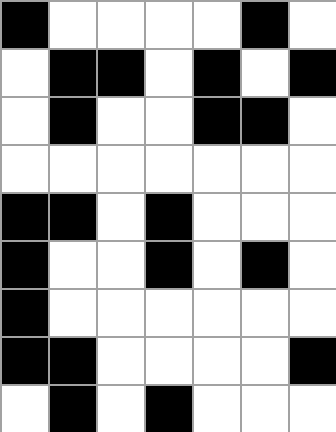[["black", "white", "white", "white", "white", "black", "white"], ["white", "black", "black", "white", "black", "white", "black"], ["white", "black", "white", "white", "black", "black", "white"], ["white", "white", "white", "white", "white", "white", "white"], ["black", "black", "white", "black", "white", "white", "white"], ["black", "white", "white", "black", "white", "black", "white"], ["black", "white", "white", "white", "white", "white", "white"], ["black", "black", "white", "white", "white", "white", "black"], ["white", "black", "white", "black", "white", "white", "white"]]